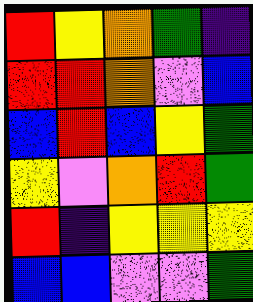[["red", "yellow", "orange", "green", "indigo"], ["red", "red", "orange", "violet", "blue"], ["blue", "red", "blue", "yellow", "green"], ["yellow", "violet", "orange", "red", "green"], ["red", "indigo", "yellow", "yellow", "yellow"], ["blue", "blue", "violet", "violet", "green"]]